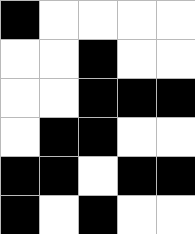[["black", "white", "white", "white", "white"], ["white", "white", "black", "white", "white"], ["white", "white", "black", "black", "black"], ["white", "black", "black", "white", "white"], ["black", "black", "white", "black", "black"], ["black", "white", "black", "white", "white"]]